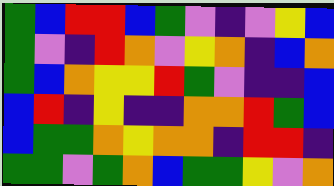[["green", "blue", "red", "red", "blue", "green", "violet", "indigo", "violet", "yellow", "blue"], ["green", "violet", "indigo", "red", "orange", "violet", "yellow", "orange", "indigo", "blue", "orange"], ["green", "blue", "orange", "yellow", "yellow", "red", "green", "violet", "indigo", "indigo", "blue"], ["blue", "red", "indigo", "yellow", "indigo", "indigo", "orange", "orange", "red", "green", "blue"], ["blue", "green", "green", "orange", "yellow", "orange", "orange", "indigo", "red", "red", "indigo"], ["green", "green", "violet", "green", "orange", "blue", "green", "green", "yellow", "violet", "orange"]]